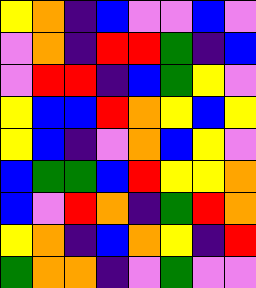[["yellow", "orange", "indigo", "blue", "violet", "violet", "blue", "violet"], ["violet", "orange", "indigo", "red", "red", "green", "indigo", "blue"], ["violet", "red", "red", "indigo", "blue", "green", "yellow", "violet"], ["yellow", "blue", "blue", "red", "orange", "yellow", "blue", "yellow"], ["yellow", "blue", "indigo", "violet", "orange", "blue", "yellow", "violet"], ["blue", "green", "green", "blue", "red", "yellow", "yellow", "orange"], ["blue", "violet", "red", "orange", "indigo", "green", "red", "orange"], ["yellow", "orange", "indigo", "blue", "orange", "yellow", "indigo", "red"], ["green", "orange", "orange", "indigo", "violet", "green", "violet", "violet"]]